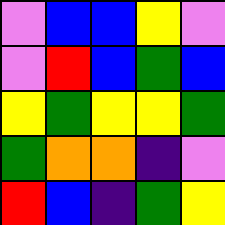[["violet", "blue", "blue", "yellow", "violet"], ["violet", "red", "blue", "green", "blue"], ["yellow", "green", "yellow", "yellow", "green"], ["green", "orange", "orange", "indigo", "violet"], ["red", "blue", "indigo", "green", "yellow"]]